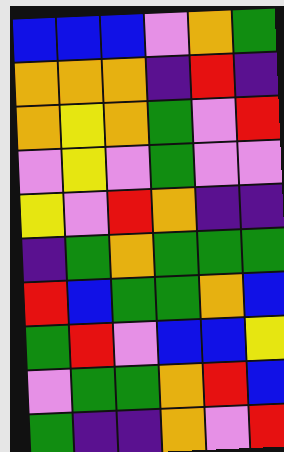[["blue", "blue", "blue", "violet", "orange", "green"], ["orange", "orange", "orange", "indigo", "red", "indigo"], ["orange", "yellow", "orange", "green", "violet", "red"], ["violet", "yellow", "violet", "green", "violet", "violet"], ["yellow", "violet", "red", "orange", "indigo", "indigo"], ["indigo", "green", "orange", "green", "green", "green"], ["red", "blue", "green", "green", "orange", "blue"], ["green", "red", "violet", "blue", "blue", "yellow"], ["violet", "green", "green", "orange", "red", "blue"], ["green", "indigo", "indigo", "orange", "violet", "red"]]